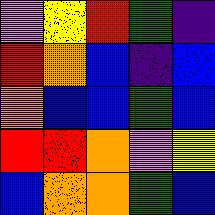[["violet", "yellow", "red", "green", "indigo"], ["red", "orange", "blue", "indigo", "blue"], ["orange", "blue", "blue", "green", "blue"], ["red", "red", "orange", "violet", "yellow"], ["blue", "orange", "orange", "green", "blue"]]